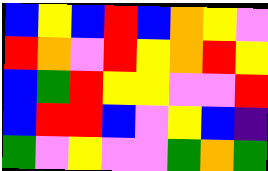[["blue", "yellow", "blue", "red", "blue", "orange", "yellow", "violet"], ["red", "orange", "violet", "red", "yellow", "orange", "red", "yellow"], ["blue", "green", "red", "yellow", "yellow", "violet", "violet", "red"], ["blue", "red", "red", "blue", "violet", "yellow", "blue", "indigo"], ["green", "violet", "yellow", "violet", "violet", "green", "orange", "green"]]